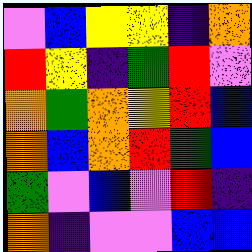[["violet", "blue", "yellow", "yellow", "indigo", "orange"], ["red", "yellow", "indigo", "green", "red", "violet"], ["orange", "green", "orange", "yellow", "red", "blue"], ["orange", "blue", "orange", "red", "green", "blue"], ["green", "violet", "blue", "violet", "red", "indigo"], ["orange", "indigo", "violet", "violet", "blue", "blue"]]